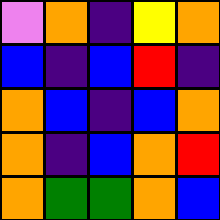[["violet", "orange", "indigo", "yellow", "orange"], ["blue", "indigo", "blue", "red", "indigo"], ["orange", "blue", "indigo", "blue", "orange"], ["orange", "indigo", "blue", "orange", "red"], ["orange", "green", "green", "orange", "blue"]]